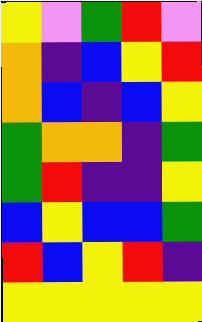[["yellow", "violet", "green", "red", "violet"], ["orange", "indigo", "blue", "yellow", "red"], ["orange", "blue", "indigo", "blue", "yellow"], ["green", "orange", "orange", "indigo", "green"], ["green", "red", "indigo", "indigo", "yellow"], ["blue", "yellow", "blue", "blue", "green"], ["red", "blue", "yellow", "red", "indigo"], ["yellow", "yellow", "yellow", "yellow", "yellow"]]